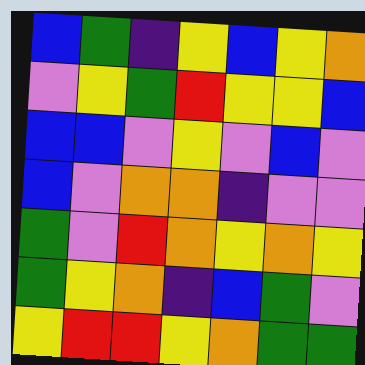[["blue", "green", "indigo", "yellow", "blue", "yellow", "orange"], ["violet", "yellow", "green", "red", "yellow", "yellow", "blue"], ["blue", "blue", "violet", "yellow", "violet", "blue", "violet"], ["blue", "violet", "orange", "orange", "indigo", "violet", "violet"], ["green", "violet", "red", "orange", "yellow", "orange", "yellow"], ["green", "yellow", "orange", "indigo", "blue", "green", "violet"], ["yellow", "red", "red", "yellow", "orange", "green", "green"]]